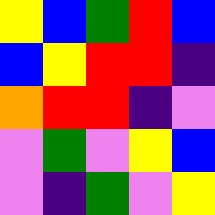[["yellow", "blue", "green", "red", "blue"], ["blue", "yellow", "red", "red", "indigo"], ["orange", "red", "red", "indigo", "violet"], ["violet", "green", "violet", "yellow", "blue"], ["violet", "indigo", "green", "violet", "yellow"]]